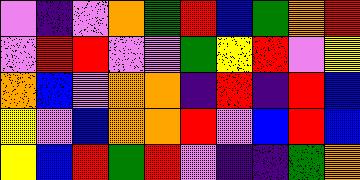[["violet", "indigo", "violet", "orange", "green", "red", "blue", "green", "orange", "red"], ["violet", "red", "red", "violet", "violet", "green", "yellow", "red", "violet", "yellow"], ["orange", "blue", "violet", "orange", "orange", "indigo", "red", "indigo", "red", "blue"], ["yellow", "violet", "blue", "orange", "orange", "red", "violet", "blue", "red", "blue"], ["yellow", "blue", "red", "green", "red", "violet", "indigo", "indigo", "green", "orange"]]